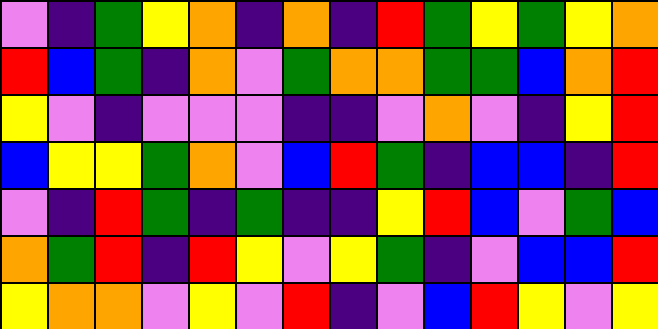[["violet", "indigo", "green", "yellow", "orange", "indigo", "orange", "indigo", "red", "green", "yellow", "green", "yellow", "orange"], ["red", "blue", "green", "indigo", "orange", "violet", "green", "orange", "orange", "green", "green", "blue", "orange", "red"], ["yellow", "violet", "indigo", "violet", "violet", "violet", "indigo", "indigo", "violet", "orange", "violet", "indigo", "yellow", "red"], ["blue", "yellow", "yellow", "green", "orange", "violet", "blue", "red", "green", "indigo", "blue", "blue", "indigo", "red"], ["violet", "indigo", "red", "green", "indigo", "green", "indigo", "indigo", "yellow", "red", "blue", "violet", "green", "blue"], ["orange", "green", "red", "indigo", "red", "yellow", "violet", "yellow", "green", "indigo", "violet", "blue", "blue", "red"], ["yellow", "orange", "orange", "violet", "yellow", "violet", "red", "indigo", "violet", "blue", "red", "yellow", "violet", "yellow"]]